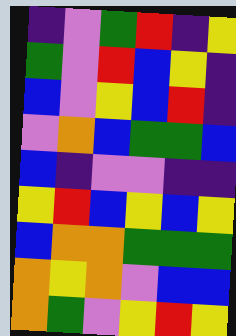[["indigo", "violet", "green", "red", "indigo", "yellow"], ["green", "violet", "red", "blue", "yellow", "indigo"], ["blue", "violet", "yellow", "blue", "red", "indigo"], ["violet", "orange", "blue", "green", "green", "blue"], ["blue", "indigo", "violet", "violet", "indigo", "indigo"], ["yellow", "red", "blue", "yellow", "blue", "yellow"], ["blue", "orange", "orange", "green", "green", "green"], ["orange", "yellow", "orange", "violet", "blue", "blue"], ["orange", "green", "violet", "yellow", "red", "yellow"]]